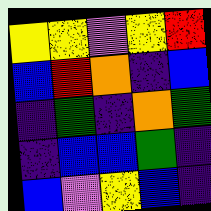[["yellow", "yellow", "violet", "yellow", "red"], ["blue", "red", "orange", "indigo", "blue"], ["indigo", "green", "indigo", "orange", "green"], ["indigo", "blue", "blue", "green", "indigo"], ["blue", "violet", "yellow", "blue", "indigo"]]